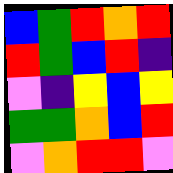[["blue", "green", "red", "orange", "red"], ["red", "green", "blue", "red", "indigo"], ["violet", "indigo", "yellow", "blue", "yellow"], ["green", "green", "orange", "blue", "red"], ["violet", "orange", "red", "red", "violet"]]